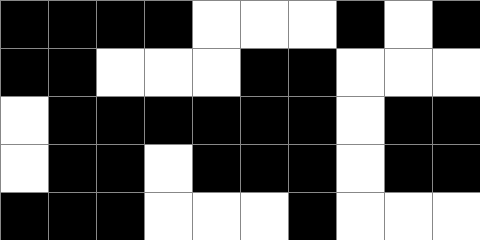[["black", "black", "black", "black", "white", "white", "white", "black", "white", "black"], ["black", "black", "white", "white", "white", "black", "black", "white", "white", "white"], ["white", "black", "black", "black", "black", "black", "black", "white", "black", "black"], ["white", "black", "black", "white", "black", "black", "black", "white", "black", "black"], ["black", "black", "black", "white", "white", "white", "black", "white", "white", "white"]]